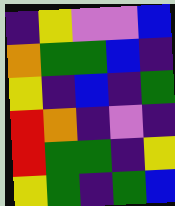[["indigo", "yellow", "violet", "violet", "blue"], ["orange", "green", "green", "blue", "indigo"], ["yellow", "indigo", "blue", "indigo", "green"], ["red", "orange", "indigo", "violet", "indigo"], ["red", "green", "green", "indigo", "yellow"], ["yellow", "green", "indigo", "green", "blue"]]